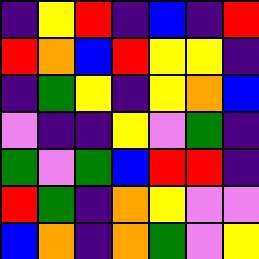[["indigo", "yellow", "red", "indigo", "blue", "indigo", "red"], ["red", "orange", "blue", "red", "yellow", "yellow", "indigo"], ["indigo", "green", "yellow", "indigo", "yellow", "orange", "blue"], ["violet", "indigo", "indigo", "yellow", "violet", "green", "indigo"], ["green", "violet", "green", "blue", "red", "red", "indigo"], ["red", "green", "indigo", "orange", "yellow", "violet", "violet"], ["blue", "orange", "indigo", "orange", "green", "violet", "yellow"]]